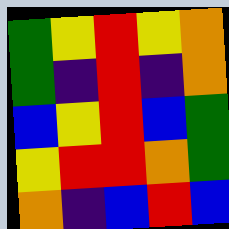[["green", "yellow", "red", "yellow", "orange"], ["green", "indigo", "red", "indigo", "orange"], ["blue", "yellow", "red", "blue", "green"], ["yellow", "red", "red", "orange", "green"], ["orange", "indigo", "blue", "red", "blue"]]